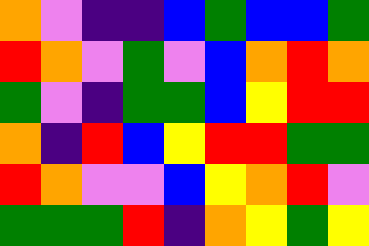[["orange", "violet", "indigo", "indigo", "blue", "green", "blue", "blue", "green"], ["red", "orange", "violet", "green", "violet", "blue", "orange", "red", "orange"], ["green", "violet", "indigo", "green", "green", "blue", "yellow", "red", "red"], ["orange", "indigo", "red", "blue", "yellow", "red", "red", "green", "green"], ["red", "orange", "violet", "violet", "blue", "yellow", "orange", "red", "violet"], ["green", "green", "green", "red", "indigo", "orange", "yellow", "green", "yellow"]]